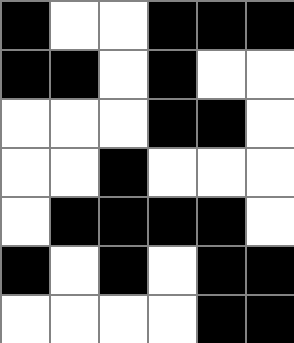[["black", "white", "white", "black", "black", "black"], ["black", "black", "white", "black", "white", "white"], ["white", "white", "white", "black", "black", "white"], ["white", "white", "black", "white", "white", "white"], ["white", "black", "black", "black", "black", "white"], ["black", "white", "black", "white", "black", "black"], ["white", "white", "white", "white", "black", "black"]]